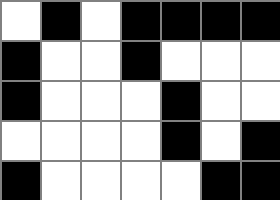[["white", "black", "white", "black", "black", "black", "black"], ["black", "white", "white", "black", "white", "white", "white"], ["black", "white", "white", "white", "black", "white", "white"], ["white", "white", "white", "white", "black", "white", "black"], ["black", "white", "white", "white", "white", "black", "black"]]